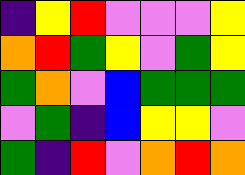[["indigo", "yellow", "red", "violet", "violet", "violet", "yellow"], ["orange", "red", "green", "yellow", "violet", "green", "yellow"], ["green", "orange", "violet", "blue", "green", "green", "green"], ["violet", "green", "indigo", "blue", "yellow", "yellow", "violet"], ["green", "indigo", "red", "violet", "orange", "red", "orange"]]